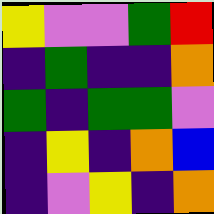[["yellow", "violet", "violet", "green", "red"], ["indigo", "green", "indigo", "indigo", "orange"], ["green", "indigo", "green", "green", "violet"], ["indigo", "yellow", "indigo", "orange", "blue"], ["indigo", "violet", "yellow", "indigo", "orange"]]